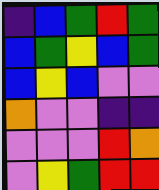[["indigo", "blue", "green", "red", "green"], ["blue", "green", "yellow", "blue", "green"], ["blue", "yellow", "blue", "violet", "violet"], ["orange", "violet", "violet", "indigo", "indigo"], ["violet", "violet", "violet", "red", "orange"], ["violet", "yellow", "green", "red", "red"]]